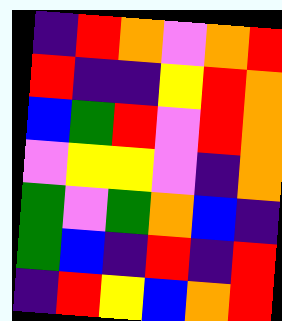[["indigo", "red", "orange", "violet", "orange", "red"], ["red", "indigo", "indigo", "yellow", "red", "orange"], ["blue", "green", "red", "violet", "red", "orange"], ["violet", "yellow", "yellow", "violet", "indigo", "orange"], ["green", "violet", "green", "orange", "blue", "indigo"], ["green", "blue", "indigo", "red", "indigo", "red"], ["indigo", "red", "yellow", "blue", "orange", "red"]]